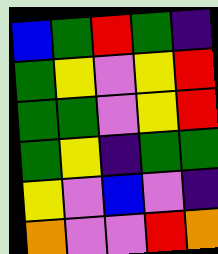[["blue", "green", "red", "green", "indigo"], ["green", "yellow", "violet", "yellow", "red"], ["green", "green", "violet", "yellow", "red"], ["green", "yellow", "indigo", "green", "green"], ["yellow", "violet", "blue", "violet", "indigo"], ["orange", "violet", "violet", "red", "orange"]]